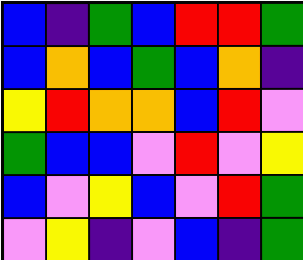[["blue", "indigo", "green", "blue", "red", "red", "green"], ["blue", "orange", "blue", "green", "blue", "orange", "indigo"], ["yellow", "red", "orange", "orange", "blue", "red", "violet"], ["green", "blue", "blue", "violet", "red", "violet", "yellow"], ["blue", "violet", "yellow", "blue", "violet", "red", "green"], ["violet", "yellow", "indigo", "violet", "blue", "indigo", "green"]]